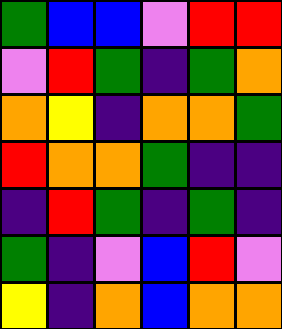[["green", "blue", "blue", "violet", "red", "red"], ["violet", "red", "green", "indigo", "green", "orange"], ["orange", "yellow", "indigo", "orange", "orange", "green"], ["red", "orange", "orange", "green", "indigo", "indigo"], ["indigo", "red", "green", "indigo", "green", "indigo"], ["green", "indigo", "violet", "blue", "red", "violet"], ["yellow", "indigo", "orange", "blue", "orange", "orange"]]